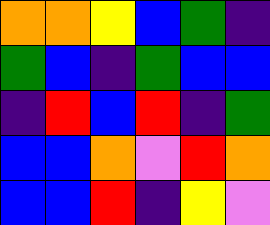[["orange", "orange", "yellow", "blue", "green", "indigo"], ["green", "blue", "indigo", "green", "blue", "blue"], ["indigo", "red", "blue", "red", "indigo", "green"], ["blue", "blue", "orange", "violet", "red", "orange"], ["blue", "blue", "red", "indigo", "yellow", "violet"]]